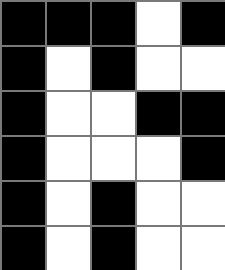[["black", "black", "black", "white", "black"], ["black", "white", "black", "white", "white"], ["black", "white", "white", "black", "black"], ["black", "white", "white", "white", "black"], ["black", "white", "black", "white", "white"], ["black", "white", "black", "white", "white"]]